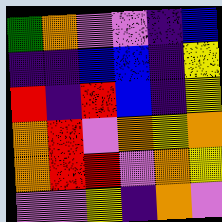[["green", "orange", "violet", "violet", "indigo", "blue"], ["indigo", "indigo", "blue", "blue", "indigo", "yellow"], ["red", "indigo", "red", "blue", "indigo", "yellow"], ["orange", "red", "violet", "orange", "yellow", "orange"], ["orange", "red", "red", "violet", "orange", "yellow"], ["violet", "violet", "yellow", "indigo", "orange", "violet"]]